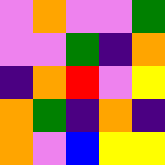[["violet", "orange", "violet", "violet", "green"], ["violet", "violet", "green", "indigo", "orange"], ["indigo", "orange", "red", "violet", "yellow"], ["orange", "green", "indigo", "orange", "indigo"], ["orange", "violet", "blue", "yellow", "yellow"]]